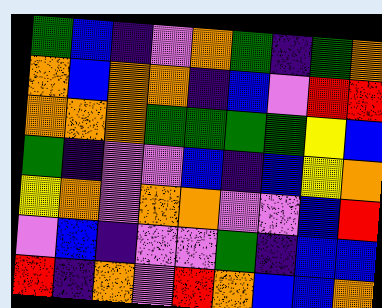[["green", "blue", "indigo", "violet", "orange", "green", "indigo", "green", "orange"], ["orange", "blue", "orange", "orange", "indigo", "blue", "violet", "red", "red"], ["orange", "orange", "orange", "green", "green", "green", "green", "yellow", "blue"], ["green", "indigo", "violet", "violet", "blue", "indigo", "blue", "yellow", "orange"], ["yellow", "orange", "violet", "orange", "orange", "violet", "violet", "blue", "red"], ["violet", "blue", "indigo", "violet", "violet", "green", "indigo", "blue", "blue"], ["red", "indigo", "orange", "violet", "red", "orange", "blue", "blue", "orange"]]